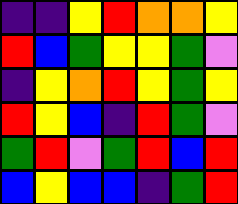[["indigo", "indigo", "yellow", "red", "orange", "orange", "yellow"], ["red", "blue", "green", "yellow", "yellow", "green", "violet"], ["indigo", "yellow", "orange", "red", "yellow", "green", "yellow"], ["red", "yellow", "blue", "indigo", "red", "green", "violet"], ["green", "red", "violet", "green", "red", "blue", "red"], ["blue", "yellow", "blue", "blue", "indigo", "green", "red"]]